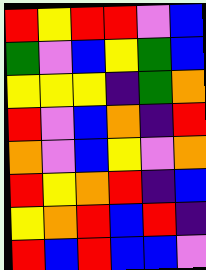[["red", "yellow", "red", "red", "violet", "blue"], ["green", "violet", "blue", "yellow", "green", "blue"], ["yellow", "yellow", "yellow", "indigo", "green", "orange"], ["red", "violet", "blue", "orange", "indigo", "red"], ["orange", "violet", "blue", "yellow", "violet", "orange"], ["red", "yellow", "orange", "red", "indigo", "blue"], ["yellow", "orange", "red", "blue", "red", "indigo"], ["red", "blue", "red", "blue", "blue", "violet"]]